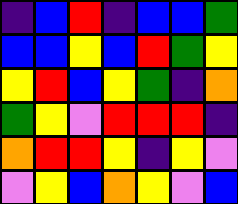[["indigo", "blue", "red", "indigo", "blue", "blue", "green"], ["blue", "blue", "yellow", "blue", "red", "green", "yellow"], ["yellow", "red", "blue", "yellow", "green", "indigo", "orange"], ["green", "yellow", "violet", "red", "red", "red", "indigo"], ["orange", "red", "red", "yellow", "indigo", "yellow", "violet"], ["violet", "yellow", "blue", "orange", "yellow", "violet", "blue"]]